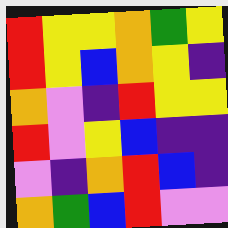[["red", "yellow", "yellow", "orange", "green", "yellow"], ["red", "yellow", "blue", "orange", "yellow", "indigo"], ["orange", "violet", "indigo", "red", "yellow", "yellow"], ["red", "violet", "yellow", "blue", "indigo", "indigo"], ["violet", "indigo", "orange", "red", "blue", "indigo"], ["orange", "green", "blue", "red", "violet", "violet"]]